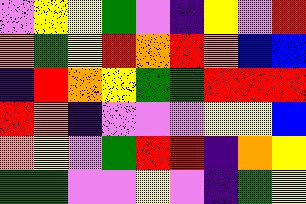[["violet", "yellow", "yellow", "green", "violet", "indigo", "yellow", "violet", "red"], ["orange", "green", "yellow", "red", "orange", "red", "orange", "blue", "blue"], ["indigo", "red", "orange", "yellow", "green", "green", "red", "red", "red"], ["red", "orange", "indigo", "violet", "violet", "violet", "yellow", "yellow", "blue"], ["orange", "yellow", "violet", "green", "red", "red", "indigo", "orange", "yellow"], ["green", "green", "violet", "violet", "yellow", "violet", "indigo", "green", "yellow"]]